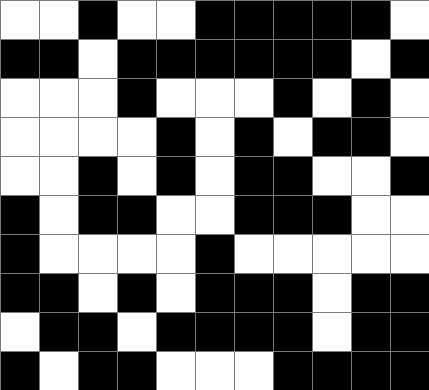[["white", "white", "black", "white", "white", "black", "black", "black", "black", "black", "white"], ["black", "black", "white", "black", "black", "black", "black", "black", "black", "white", "black"], ["white", "white", "white", "black", "white", "white", "white", "black", "white", "black", "white"], ["white", "white", "white", "white", "black", "white", "black", "white", "black", "black", "white"], ["white", "white", "black", "white", "black", "white", "black", "black", "white", "white", "black"], ["black", "white", "black", "black", "white", "white", "black", "black", "black", "white", "white"], ["black", "white", "white", "white", "white", "black", "white", "white", "white", "white", "white"], ["black", "black", "white", "black", "white", "black", "black", "black", "white", "black", "black"], ["white", "black", "black", "white", "black", "black", "black", "black", "white", "black", "black"], ["black", "white", "black", "black", "white", "white", "white", "black", "black", "black", "black"]]